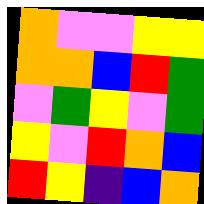[["orange", "violet", "violet", "yellow", "yellow"], ["orange", "orange", "blue", "red", "green"], ["violet", "green", "yellow", "violet", "green"], ["yellow", "violet", "red", "orange", "blue"], ["red", "yellow", "indigo", "blue", "orange"]]